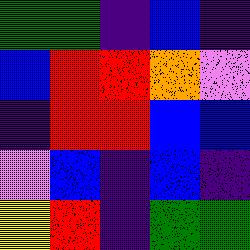[["green", "green", "indigo", "blue", "indigo"], ["blue", "red", "red", "orange", "violet"], ["indigo", "red", "red", "blue", "blue"], ["violet", "blue", "indigo", "blue", "indigo"], ["yellow", "red", "indigo", "green", "green"]]